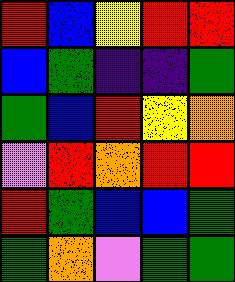[["red", "blue", "yellow", "red", "red"], ["blue", "green", "indigo", "indigo", "green"], ["green", "blue", "red", "yellow", "orange"], ["violet", "red", "orange", "red", "red"], ["red", "green", "blue", "blue", "green"], ["green", "orange", "violet", "green", "green"]]